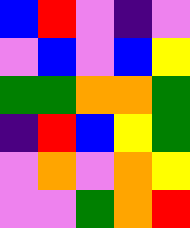[["blue", "red", "violet", "indigo", "violet"], ["violet", "blue", "violet", "blue", "yellow"], ["green", "green", "orange", "orange", "green"], ["indigo", "red", "blue", "yellow", "green"], ["violet", "orange", "violet", "orange", "yellow"], ["violet", "violet", "green", "orange", "red"]]